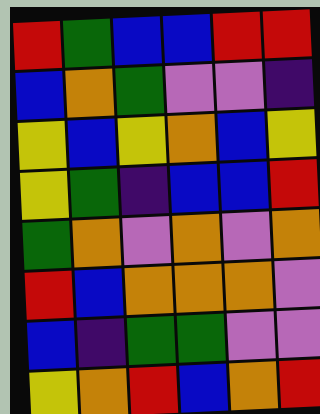[["red", "green", "blue", "blue", "red", "red"], ["blue", "orange", "green", "violet", "violet", "indigo"], ["yellow", "blue", "yellow", "orange", "blue", "yellow"], ["yellow", "green", "indigo", "blue", "blue", "red"], ["green", "orange", "violet", "orange", "violet", "orange"], ["red", "blue", "orange", "orange", "orange", "violet"], ["blue", "indigo", "green", "green", "violet", "violet"], ["yellow", "orange", "red", "blue", "orange", "red"]]